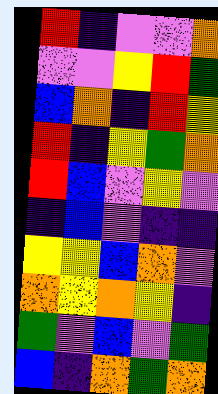[["red", "indigo", "violet", "violet", "orange"], ["violet", "violet", "yellow", "red", "green"], ["blue", "orange", "indigo", "red", "yellow"], ["red", "indigo", "yellow", "green", "orange"], ["red", "blue", "violet", "yellow", "violet"], ["indigo", "blue", "violet", "indigo", "indigo"], ["yellow", "yellow", "blue", "orange", "violet"], ["orange", "yellow", "orange", "yellow", "indigo"], ["green", "violet", "blue", "violet", "green"], ["blue", "indigo", "orange", "green", "orange"]]